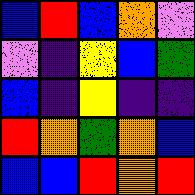[["blue", "red", "blue", "orange", "violet"], ["violet", "indigo", "yellow", "blue", "green"], ["blue", "indigo", "yellow", "indigo", "indigo"], ["red", "orange", "green", "orange", "blue"], ["blue", "blue", "red", "orange", "red"]]